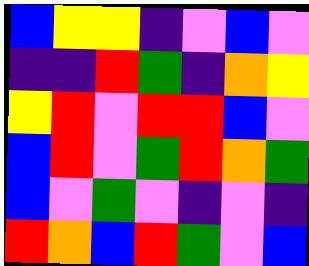[["blue", "yellow", "yellow", "indigo", "violet", "blue", "violet"], ["indigo", "indigo", "red", "green", "indigo", "orange", "yellow"], ["yellow", "red", "violet", "red", "red", "blue", "violet"], ["blue", "red", "violet", "green", "red", "orange", "green"], ["blue", "violet", "green", "violet", "indigo", "violet", "indigo"], ["red", "orange", "blue", "red", "green", "violet", "blue"]]